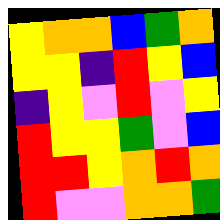[["yellow", "orange", "orange", "blue", "green", "orange"], ["yellow", "yellow", "indigo", "red", "yellow", "blue"], ["indigo", "yellow", "violet", "red", "violet", "yellow"], ["red", "yellow", "yellow", "green", "violet", "blue"], ["red", "red", "yellow", "orange", "red", "orange"], ["red", "violet", "violet", "orange", "orange", "green"]]